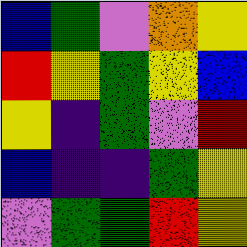[["blue", "green", "violet", "orange", "yellow"], ["red", "yellow", "green", "yellow", "blue"], ["yellow", "indigo", "green", "violet", "red"], ["blue", "indigo", "indigo", "green", "yellow"], ["violet", "green", "green", "red", "yellow"]]